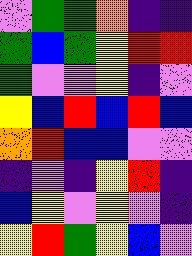[["violet", "green", "green", "orange", "indigo", "indigo"], ["green", "blue", "green", "yellow", "red", "red"], ["green", "violet", "violet", "yellow", "indigo", "violet"], ["yellow", "blue", "red", "blue", "red", "blue"], ["orange", "red", "blue", "blue", "violet", "violet"], ["indigo", "violet", "indigo", "yellow", "red", "indigo"], ["blue", "yellow", "violet", "yellow", "violet", "indigo"], ["yellow", "red", "green", "yellow", "blue", "violet"]]